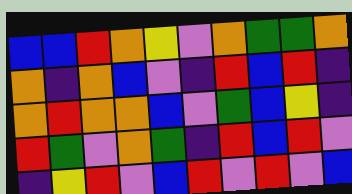[["blue", "blue", "red", "orange", "yellow", "violet", "orange", "green", "green", "orange"], ["orange", "indigo", "orange", "blue", "violet", "indigo", "red", "blue", "red", "indigo"], ["orange", "red", "orange", "orange", "blue", "violet", "green", "blue", "yellow", "indigo"], ["red", "green", "violet", "orange", "green", "indigo", "red", "blue", "red", "violet"], ["indigo", "yellow", "red", "violet", "blue", "red", "violet", "red", "violet", "blue"]]